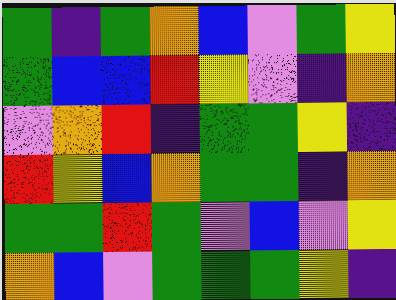[["green", "indigo", "green", "orange", "blue", "violet", "green", "yellow"], ["green", "blue", "blue", "red", "yellow", "violet", "indigo", "orange"], ["violet", "orange", "red", "indigo", "green", "green", "yellow", "indigo"], ["red", "yellow", "blue", "orange", "green", "green", "indigo", "orange"], ["green", "green", "red", "green", "violet", "blue", "violet", "yellow"], ["orange", "blue", "violet", "green", "green", "green", "yellow", "indigo"]]